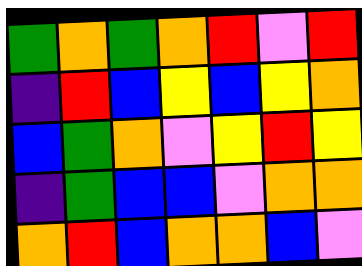[["green", "orange", "green", "orange", "red", "violet", "red"], ["indigo", "red", "blue", "yellow", "blue", "yellow", "orange"], ["blue", "green", "orange", "violet", "yellow", "red", "yellow"], ["indigo", "green", "blue", "blue", "violet", "orange", "orange"], ["orange", "red", "blue", "orange", "orange", "blue", "violet"]]